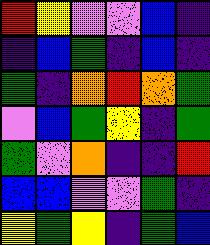[["red", "yellow", "violet", "violet", "blue", "indigo"], ["indigo", "blue", "green", "indigo", "blue", "indigo"], ["green", "indigo", "orange", "red", "orange", "green"], ["violet", "blue", "green", "yellow", "indigo", "green"], ["green", "violet", "orange", "indigo", "indigo", "red"], ["blue", "blue", "violet", "violet", "green", "indigo"], ["yellow", "green", "yellow", "indigo", "green", "blue"]]